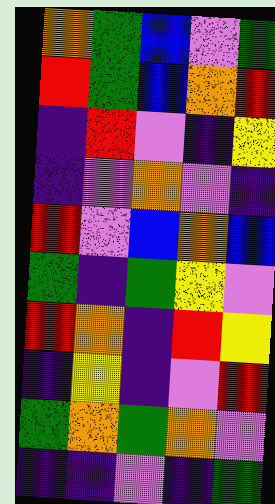[["orange", "green", "blue", "violet", "green"], ["red", "green", "blue", "orange", "red"], ["indigo", "red", "violet", "indigo", "yellow"], ["indigo", "violet", "orange", "violet", "indigo"], ["red", "violet", "blue", "orange", "blue"], ["green", "indigo", "green", "yellow", "violet"], ["red", "orange", "indigo", "red", "yellow"], ["indigo", "yellow", "indigo", "violet", "red"], ["green", "orange", "green", "orange", "violet"], ["indigo", "indigo", "violet", "indigo", "green"]]